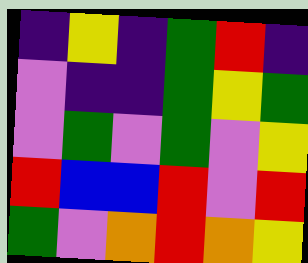[["indigo", "yellow", "indigo", "green", "red", "indigo"], ["violet", "indigo", "indigo", "green", "yellow", "green"], ["violet", "green", "violet", "green", "violet", "yellow"], ["red", "blue", "blue", "red", "violet", "red"], ["green", "violet", "orange", "red", "orange", "yellow"]]